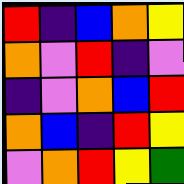[["red", "indigo", "blue", "orange", "yellow"], ["orange", "violet", "red", "indigo", "violet"], ["indigo", "violet", "orange", "blue", "red"], ["orange", "blue", "indigo", "red", "yellow"], ["violet", "orange", "red", "yellow", "green"]]